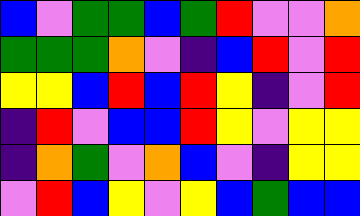[["blue", "violet", "green", "green", "blue", "green", "red", "violet", "violet", "orange"], ["green", "green", "green", "orange", "violet", "indigo", "blue", "red", "violet", "red"], ["yellow", "yellow", "blue", "red", "blue", "red", "yellow", "indigo", "violet", "red"], ["indigo", "red", "violet", "blue", "blue", "red", "yellow", "violet", "yellow", "yellow"], ["indigo", "orange", "green", "violet", "orange", "blue", "violet", "indigo", "yellow", "yellow"], ["violet", "red", "blue", "yellow", "violet", "yellow", "blue", "green", "blue", "blue"]]